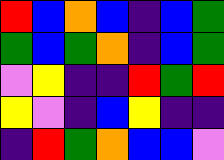[["red", "blue", "orange", "blue", "indigo", "blue", "green"], ["green", "blue", "green", "orange", "indigo", "blue", "green"], ["violet", "yellow", "indigo", "indigo", "red", "green", "red"], ["yellow", "violet", "indigo", "blue", "yellow", "indigo", "indigo"], ["indigo", "red", "green", "orange", "blue", "blue", "violet"]]